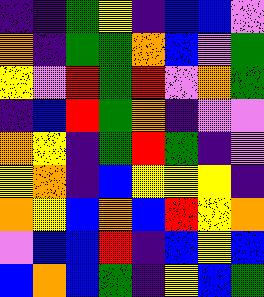[["indigo", "indigo", "green", "yellow", "indigo", "blue", "blue", "violet"], ["orange", "indigo", "green", "green", "orange", "blue", "violet", "green"], ["yellow", "violet", "red", "green", "red", "violet", "orange", "green"], ["indigo", "blue", "red", "green", "orange", "indigo", "violet", "violet"], ["orange", "yellow", "indigo", "green", "red", "green", "indigo", "violet"], ["yellow", "orange", "indigo", "blue", "yellow", "yellow", "yellow", "indigo"], ["orange", "yellow", "blue", "orange", "blue", "red", "yellow", "orange"], ["violet", "blue", "blue", "red", "indigo", "blue", "yellow", "blue"], ["blue", "orange", "blue", "green", "indigo", "yellow", "blue", "green"]]